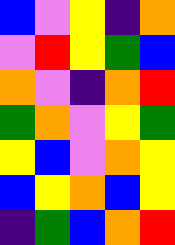[["blue", "violet", "yellow", "indigo", "orange"], ["violet", "red", "yellow", "green", "blue"], ["orange", "violet", "indigo", "orange", "red"], ["green", "orange", "violet", "yellow", "green"], ["yellow", "blue", "violet", "orange", "yellow"], ["blue", "yellow", "orange", "blue", "yellow"], ["indigo", "green", "blue", "orange", "red"]]